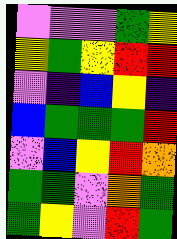[["violet", "violet", "violet", "green", "yellow"], ["yellow", "green", "yellow", "red", "red"], ["violet", "indigo", "blue", "yellow", "indigo"], ["blue", "green", "green", "green", "red"], ["violet", "blue", "yellow", "red", "orange"], ["green", "green", "violet", "orange", "green"], ["green", "yellow", "violet", "red", "green"]]